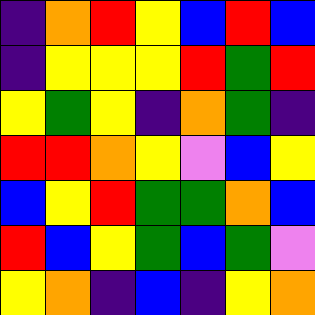[["indigo", "orange", "red", "yellow", "blue", "red", "blue"], ["indigo", "yellow", "yellow", "yellow", "red", "green", "red"], ["yellow", "green", "yellow", "indigo", "orange", "green", "indigo"], ["red", "red", "orange", "yellow", "violet", "blue", "yellow"], ["blue", "yellow", "red", "green", "green", "orange", "blue"], ["red", "blue", "yellow", "green", "blue", "green", "violet"], ["yellow", "orange", "indigo", "blue", "indigo", "yellow", "orange"]]